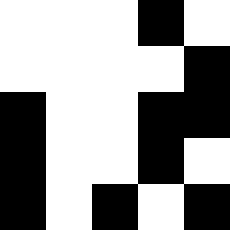[["white", "white", "white", "black", "white"], ["white", "white", "white", "white", "black"], ["black", "white", "white", "black", "black"], ["black", "white", "white", "black", "white"], ["black", "white", "black", "white", "black"]]